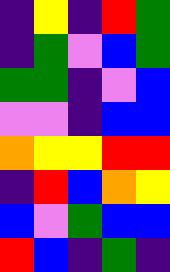[["indigo", "yellow", "indigo", "red", "green"], ["indigo", "green", "violet", "blue", "green"], ["green", "green", "indigo", "violet", "blue"], ["violet", "violet", "indigo", "blue", "blue"], ["orange", "yellow", "yellow", "red", "red"], ["indigo", "red", "blue", "orange", "yellow"], ["blue", "violet", "green", "blue", "blue"], ["red", "blue", "indigo", "green", "indigo"]]